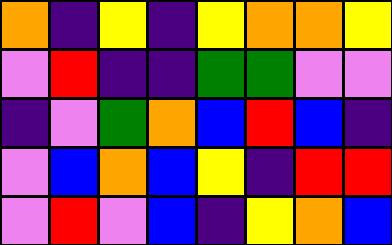[["orange", "indigo", "yellow", "indigo", "yellow", "orange", "orange", "yellow"], ["violet", "red", "indigo", "indigo", "green", "green", "violet", "violet"], ["indigo", "violet", "green", "orange", "blue", "red", "blue", "indigo"], ["violet", "blue", "orange", "blue", "yellow", "indigo", "red", "red"], ["violet", "red", "violet", "blue", "indigo", "yellow", "orange", "blue"]]